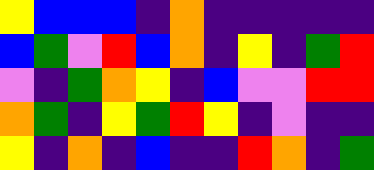[["yellow", "blue", "blue", "blue", "indigo", "orange", "indigo", "indigo", "indigo", "indigo", "indigo"], ["blue", "green", "violet", "red", "blue", "orange", "indigo", "yellow", "indigo", "green", "red"], ["violet", "indigo", "green", "orange", "yellow", "indigo", "blue", "violet", "violet", "red", "red"], ["orange", "green", "indigo", "yellow", "green", "red", "yellow", "indigo", "violet", "indigo", "indigo"], ["yellow", "indigo", "orange", "indigo", "blue", "indigo", "indigo", "red", "orange", "indigo", "green"]]